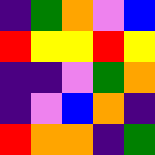[["indigo", "green", "orange", "violet", "blue"], ["red", "yellow", "yellow", "red", "yellow"], ["indigo", "indigo", "violet", "green", "orange"], ["indigo", "violet", "blue", "orange", "indigo"], ["red", "orange", "orange", "indigo", "green"]]